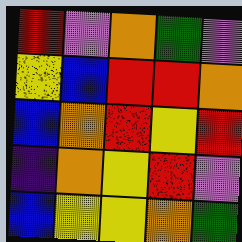[["red", "violet", "orange", "green", "violet"], ["yellow", "blue", "red", "red", "orange"], ["blue", "orange", "red", "yellow", "red"], ["indigo", "orange", "yellow", "red", "violet"], ["blue", "yellow", "yellow", "orange", "green"]]